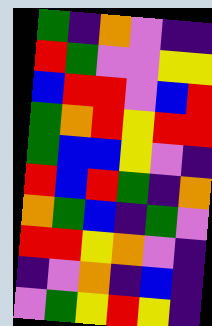[["green", "indigo", "orange", "violet", "indigo", "indigo"], ["red", "green", "violet", "violet", "yellow", "yellow"], ["blue", "red", "red", "violet", "blue", "red"], ["green", "orange", "red", "yellow", "red", "red"], ["green", "blue", "blue", "yellow", "violet", "indigo"], ["red", "blue", "red", "green", "indigo", "orange"], ["orange", "green", "blue", "indigo", "green", "violet"], ["red", "red", "yellow", "orange", "violet", "indigo"], ["indigo", "violet", "orange", "indigo", "blue", "indigo"], ["violet", "green", "yellow", "red", "yellow", "indigo"]]